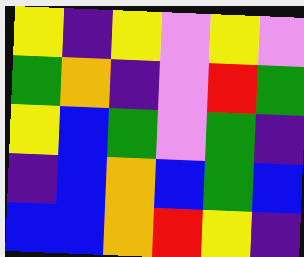[["yellow", "indigo", "yellow", "violet", "yellow", "violet"], ["green", "orange", "indigo", "violet", "red", "green"], ["yellow", "blue", "green", "violet", "green", "indigo"], ["indigo", "blue", "orange", "blue", "green", "blue"], ["blue", "blue", "orange", "red", "yellow", "indigo"]]